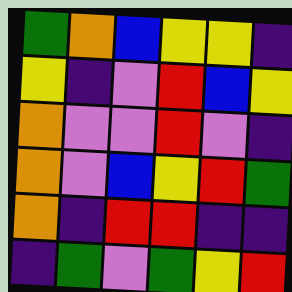[["green", "orange", "blue", "yellow", "yellow", "indigo"], ["yellow", "indigo", "violet", "red", "blue", "yellow"], ["orange", "violet", "violet", "red", "violet", "indigo"], ["orange", "violet", "blue", "yellow", "red", "green"], ["orange", "indigo", "red", "red", "indigo", "indigo"], ["indigo", "green", "violet", "green", "yellow", "red"]]